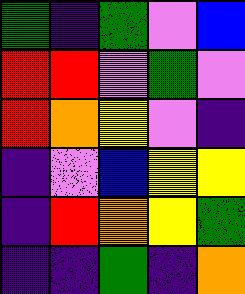[["green", "indigo", "green", "violet", "blue"], ["red", "red", "violet", "green", "violet"], ["red", "orange", "yellow", "violet", "indigo"], ["indigo", "violet", "blue", "yellow", "yellow"], ["indigo", "red", "orange", "yellow", "green"], ["indigo", "indigo", "green", "indigo", "orange"]]